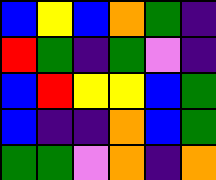[["blue", "yellow", "blue", "orange", "green", "indigo"], ["red", "green", "indigo", "green", "violet", "indigo"], ["blue", "red", "yellow", "yellow", "blue", "green"], ["blue", "indigo", "indigo", "orange", "blue", "green"], ["green", "green", "violet", "orange", "indigo", "orange"]]